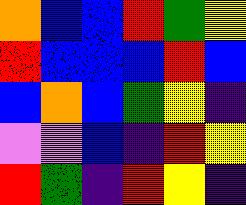[["orange", "blue", "blue", "red", "green", "yellow"], ["red", "blue", "blue", "blue", "red", "blue"], ["blue", "orange", "blue", "green", "yellow", "indigo"], ["violet", "violet", "blue", "indigo", "red", "yellow"], ["red", "green", "indigo", "red", "yellow", "indigo"]]